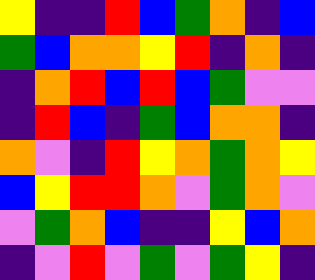[["yellow", "indigo", "indigo", "red", "blue", "green", "orange", "indigo", "blue"], ["green", "blue", "orange", "orange", "yellow", "red", "indigo", "orange", "indigo"], ["indigo", "orange", "red", "blue", "red", "blue", "green", "violet", "violet"], ["indigo", "red", "blue", "indigo", "green", "blue", "orange", "orange", "indigo"], ["orange", "violet", "indigo", "red", "yellow", "orange", "green", "orange", "yellow"], ["blue", "yellow", "red", "red", "orange", "violet", "green", "orange", "violet"], ["violet", "green", "orange", "blue", "indigo", "indigo", "yellow", "blue", "orange"], ["indigo", "violet", "red", "violet", "green", "violet", "green", "yellow", "indigo"]]